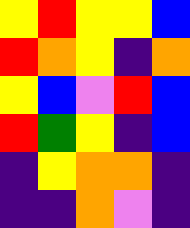[["yellow", "red", "yellow", "yellow", "blue"], ["red", "orange", "yellow", "indigo", "orange"], ["yellow", "blue", "violet", "red", "blue"], ["red", "green", "yellow", "indigo", "blue"], ["indigo", "yellow", "orange", "orange", "indigo"], ["indigo", "indigo", "orange", "violet", "indigo"]]